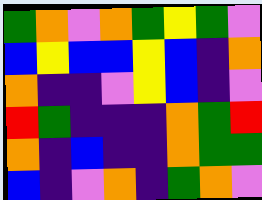[["green", "orange", "violet", "orange", "green", "yellow", "green", "violet"], ["blue", "yellow", "blue", "blue", "yellow", "blue", "indigo", "orange"], ["orange", "indigo", "indigo", "violet", "yellow", "blue", "indigo", "violet"], ["red", "green", "indigo", "indigo", "indigo", "orange", "green", "red"], ["orange", "indigo", "blue", "indigo", "indigo", "orange", "green", "green"], ["blue", "indigo", "violet", "orange", "indigo", "green", "orange", "violet"]]